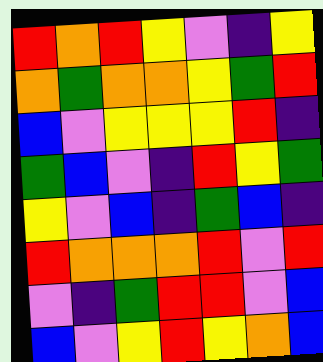[["red", "orange", "red", "yellow", "violet", "indigo", "yellow"], ["orange", "green", "orange", "orange", "yellow", "green", "red"], ["blue", "violet", "yellow", "yellow", "yellow", "red", "indigo"], ["green", "blue", "violet", "indigo", "red", "yellow", "green"], ["yellow", "violet", "blue", "indigo", "green", "blue", "indigo"], ["red", "orange", "orange", "orange", "red", "violet", "red"], ["violet", "indigo", "green", "red", "red", "violet", "blue"], ["blue", "violet", "yellow", "red", "yellow", "orange", "blue"]]